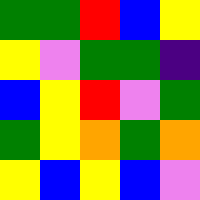[["green", "green", "red", "blue", "yellow"], ["yellow", "violet", "green", "green", "indigo"], ["blue", "yellow", "red", "violet", "green"], ["green", "yellow", "orange", "green", "orange"], ["yellow", "blue", "yellow", "blue", "violet"]]